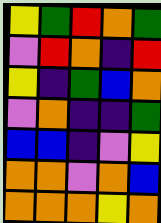[["yellow", "green", "red", "orange", "green"], ["violet", "red", "orange", "indigo", "red"], ["yellow", "indigo", "green", "blue", "orange"], ["violet", "orange", "indigo", "indigo", "green"], ["blue", "blue", "indigo", "violet", "yellow"], ["orange", "orange", "violet", "orange", "blue"], ["orange", "orange", "orange", "yellow", "orange"]]